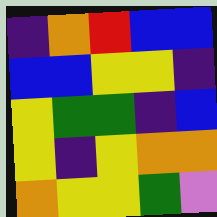[["indigo", "orange", "red", "blue", "blue"], ["blue", "blue", "yellow", "yellow", "indigo"], ["yellow", "green", "green", "indigo", "blue"], ["yellow", "indigo", "yellow", "orange", "orange"], ["orange", "yellow", "yellow", "green", "violet"]]